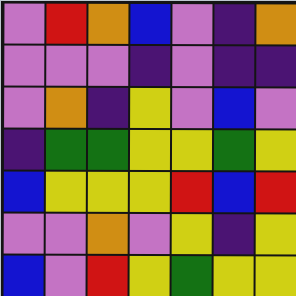[["violet", "red", "orange", "blue", "violet", "indigo", "orange"], ["violet", "violet", "violet", "indigo", "violet", "indigo", "indigo"], ["violet", "orange", "indigo", "yellow", "violet", "blue", "violet"], ["indigo", "green", "green", "yellow", "yellow", "green", "yellow"], ["blue", "yellow", "yellow", "yellow", "red", "blue", "red"], ["violet", "violet", "orange", "violet", "yellow", "indigo", "yellow"], ["blue", "violet", "red", "yellow", "green", "yellow", "yellow"]]